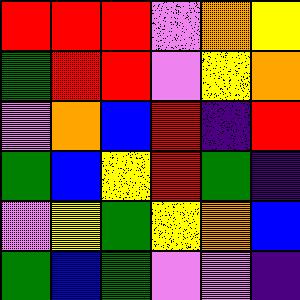[["red", "red", "red", "violet", "orange", "yellow"], ["green", "red", "red", "violet", "yellow", "orange"], ["violet", "orange", "blue", "red", "indigo", "red"], ["green", "blue", "yellow", "red", "green", "indigo"], ["violet", "yellow", "green", "yellow", "orange", "blue"], ["green", "blue", "green", "violet", "violet", "indigo"]]